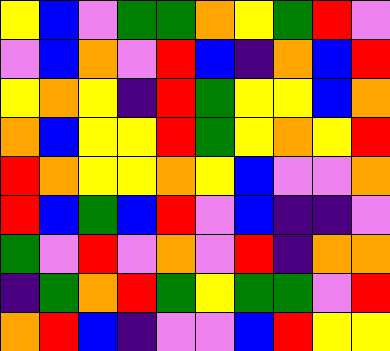[["yellow", "blue", "violet", "green", "green", "orange", "yellow", "green", "red", "violet"], ["violet", "blue", "orange", "violet", "red", "blue", "indigo", "orange", "blue", "red"], ["yellow", "orange", "yellow", "indigo", "red", "green", "yellow", "yellow", "blue", "orange"], ["orange", "blue", "yellow", "yellow", "red", "green", "yellow", "orange", "yellow", "red"], ["red", "orange", "yellow", "yellow", "orange", "yellow", "blue", "violet", "violet", "orange"], ["red", "blue", "green", "blue", "red", "violet", "blue", "indigo", "indigo", "violet"], ["green", "violet", "red", "violet", "orange", "violet", "red", "indigo", "orange", "orange"], ["indigo", "green", "orange", "red", "green", "yellow", "green", "green", "violet", "red"], ["orange", "red", "blue", "indigo", "violet", "violet", "blue", "red", "yellow", "yellow"]]